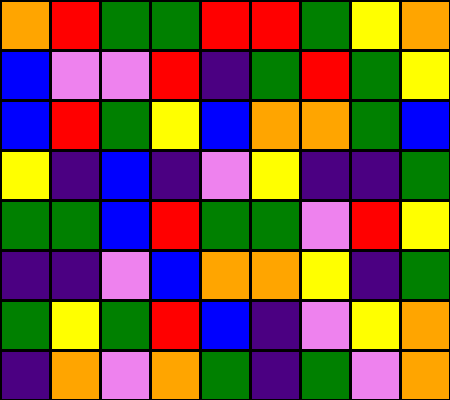[["orange", "red", "green", "green", "red", "red", "green", "yellow", "orange"], ["blue", "violet", "violet", "red", "indigo", "green", "red", "green", "yellow"], ["blue", "red", "green", "yellow", "blue", "orange", "orange", "green", "blue"], ["yellow", "indigo", "blue", "indigo", "violet", "yellow", "indigo", "indigo", "green"], ["green", "green", "blue", "red", "green", "green", "violet", "red", "yellow"], ["indigo", "indigo", "violet", "blue", "orange", "orange", "yellow", "indigo", "green"], ["green", "yellow", "green", "red", "blue", "indigo", "violet", "yellow", "orange"], ["indigo", "orange", "violet", "orange", "green", "indigo", "green", "violet", "orange"]]